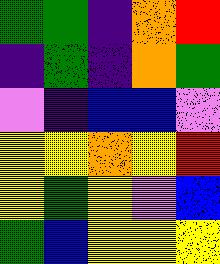[["green", "green", "indigo", "orange", "red"], ["indigo", "green", "indigo", "orange", "green"], ["violet", "indigo", "blue", "blue", "violet"], ["yellow", "yellow", "orange", "yellow", "red"], ["yellow", "green", "yellow", "violet", "blue"], ["green", "blue", "yellow", "yellow", "yellow"]]